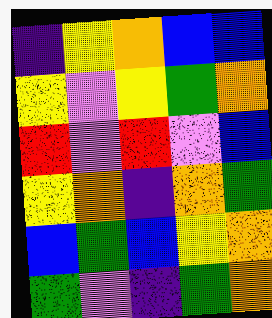[["indigo", "yellow", "orange", "blue", "blue"], ["yellow", "violet", "yellow", "green", "orange"], ["red", "violet", "red", "violet", "blue"], ["yellow", "orange", "indigo", "orange", "green"], ["blue", "green", "blue", "yellow", "orange"], ["green", "violet", "indigo", "green", "orange"]]